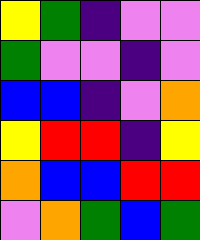[["yellow", "green", "indigo", "violet", "violet"], ["green", "violet", "violet", "indigo", "violet"], ["blue", "blue", "indigo", "violet", "orange"], ["yellow", "red", "red", "indigo", "yellow"], ["orange", "blue", "blue", "red", "red"], ["violet", "orange", "green", "blue", "green"]]